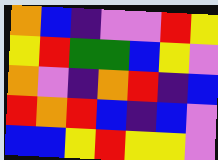[["orange", "blue", "indigo", "violet", "violet", "red", "yellow"], ["yellow", "red", "green", "green", "blue", "yellow", "violet"], ["orange", "violet", "indigo", "orange", "red", "indigo", "blue"], ["red", "orange", "red", "blue", "indigo", "blue", "violet"], ["blue", "blue", "yellow", "red", "yellow", "yellow", "violet"]]